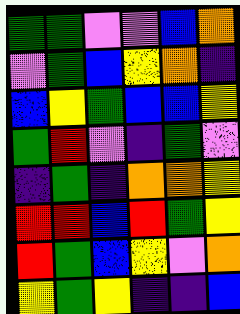[["green", "green", "violet", "violet", "blue", "orange"], ["violet", "green", "blue", "yellow", "orange", "indigo"], ["blue", "yellow", "green", "blue", "blue", "yellow"], ["green", "red", "violet", "indigo", "green", "violet"], ["indigo", "green", "indigo", "orange", "orange", "yellow"], ["red", "red", "blue", "red", "green", "yellow"], ["red", "green", "blue", "yellow", "violet", "orange"], ["yellow", "green", "yellow", "indigo", "indigo", "blue"]]